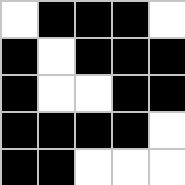[["white", "black", "black", "black", "white"], ["black", "white", "black", "black", "black"], ["black", "white", "white", "black", "black"], ["black", "black", "black", "black", "white"], ["black", "black", "white", "white", "white"]]